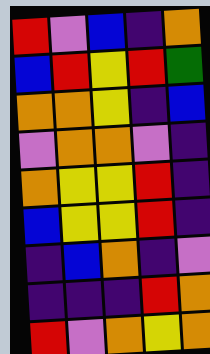[["red", "violet", "blue", "indigo", "orange"], ["blue", "red", "yellow", "red", "green"], ["orange", "orange", "yellow", "indigo", "blue"], ["violet", "orange", "orange", "violet", "indigo"], ["orange", "yellow", "yellow", "red", "indigo"], ["blue", "yellow", "yellow", "red", "indigo"], ["indigo", "blue", "orange", "indigo", "violet"], ["indigo", "indigo", "indigo", "red", "orange"], ["red", "violet", "orange", "yellow", "orange"]]